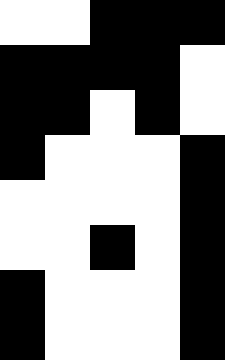[["white", "white", "black", "black", "black"], ["black", "black", "black", "black", "white"], ["black", "black", "white", "black", "white"], ["black", "white", "white", "white", "black"], ["white", "white", "white", "white", "black"], ["white", "white", "black", "white", "black"], ["black", "white", "white", "white", "black"], ["black", "white", "white", "white", "black"]]